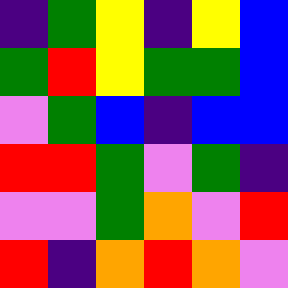[["indigo", "green", "yellow", "indigo", "yellow", "blue"], ["green", "red", "yellow", "green", "green", "blue"], ["violet", "green", "blue", "indigo", "blue", "blue"], ["red", "red", "green", "violet", "green", "indigo"], ["violet", "violet", "green", "orange", "violet", "red"], ["red", "indigo", "orange", "red", "orange", "violet"]]